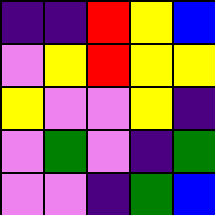[["indigo", "indigo", "red", "yellow", "blue"], ["violet", "yellow", "red", "yellow", "yellow"], ["yellow", "violet", "violet", "yellow", "indigo"], ["violet", "green", "violet", "indigo", "green"], ["violet", "violet", "indigo", "green", "blue"]]